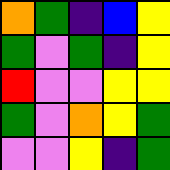[["orange", "green", "indigo", "blue", "yellow"], ["green", "violet", "green", "indigo", "yellow"], ["red", "violet", "violet", "yellow", "yellow"], ["green", "violet", "orange", "yellow", "green"], ["violet", "violet", "yellow", "indigo", "green"]]